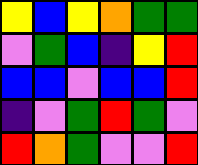[["yellow", "blue", "yellow", "orange", "green", "green"], ["violet", "green", "blue", "indigo", "yellow", "red"], ["blue", "blue", "violet", "blue", "blue", "red"], ["indigo", "violet", "green", "red", "green", "violet"], ["red", "orange", "green", "violet", "violet", "red"]]